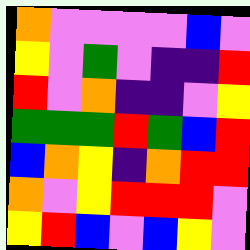[["orange", "violet", "violet", "violet", "violet", "blue", "violet"], ["yellow", "violet", "green", "violet", "indigo", "indigo", "red"], ["red", "violet", "orange", "indigo", "indigo", "violet", "yellow"], ["green", "green", "green", "red", "green", "blue", "red"], ["blue", "orange", "yellow", "indigo", "orange", "red", "red"], ["orange", "violet", "yellow", "red", "red", "red", "violet"], ["yellow", "red", "blue", "violet", "blue", "yellow", "violet"]]